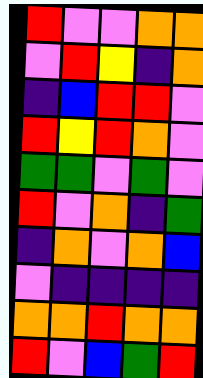[["red", "violet", "violet", "orange", "orange"], ["violet", "red", "yellow", "indigo", "orange"], ["indigo", "blue", "red", "red", "violet"], ["red", "yellow", "red", "orange", "violet"], ["green", "green", "violet", "green", "violet"], ["red", "violet", "orange", "indigo", "green"], ["indigo", "orange", "violet", "orange", "blue"], ["violet", "indigo", "indigo", "indigo", "indigo"], ["orange", "orange", "red", "orange", "orange"], ["red", "violet", "blue", "green", "red"]]